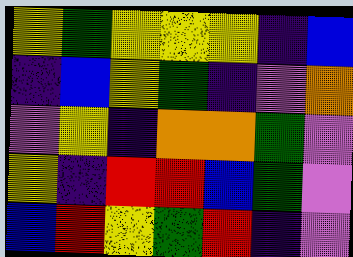[["yellow", "green", "yellow", "yellow", "yellow", "indigo", "blue"], ["indigo", "blue", "yellow", "green", "indigo", "violet", "orange"], ["violet", "yellow", "indigo", "orange", "orange", "green", "violet"], ["yellow", "indigo", "red", "red", "blue", "green", "violet"], ["blue", "red", "yellow", "green", "red", "indigo", "violet"]]